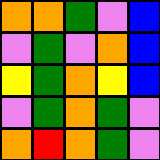[["orange", "orange", "green", "violet", "blue"], ["violet", "green", "violet", "orange", "blue"], ["yellow", "green", "orange", "yellow", "blue"], ["violet", "green", "orange", "green", "violet"], ["orange", "red", "orange", "green", "violet"]]